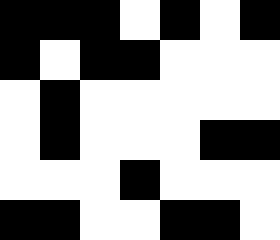[["black", "black", "black", "white", "black", "white", "black"], ["black", "white", "black", "black", "white", "white", "white"], ["white", "black", "white", "white", "white", "white", "white"], ["white", "black", "white", "white", "white", "black", "black"], ["white", "white", "white", "black", "white", "white", "white"], ["black", "black", "white", "white", "black", "black", "white"]]